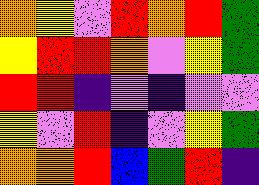[["orange", "yellow", "violet", "red", "orange", "red", "green"], ["yellow", "red", "red", "orange", "violet", "yellow", "green"], ["red", "red", "indigo", "violet", "indigo", "violet", "violet"], ["yellow", "violet", "red", "indigo", "violet", "yellow", "green"], ["orange", "orange", "red", "blue", "green", "red", "indigo"]]